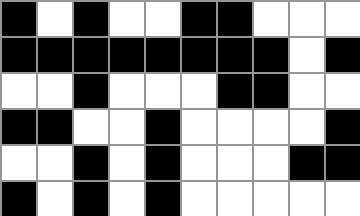[["black", "white", "black", "white", "white", "black", "black", "white", "white", "white"], ["black", "black", "black", "black", "black", "black", "black", "black", "white", "black"], ["white", "white", "black", "white", "white", "white", "black", "black", "white", "white"], ["black", "black", "white", "white", "black", "white", "white", "white", "white", "black"], ["white", "white", "black", "white", "black", "white", "white", "white", "black", "black"], ["black", "white", "black", "white", "black", "white", "white", "white", "white", "white"]]